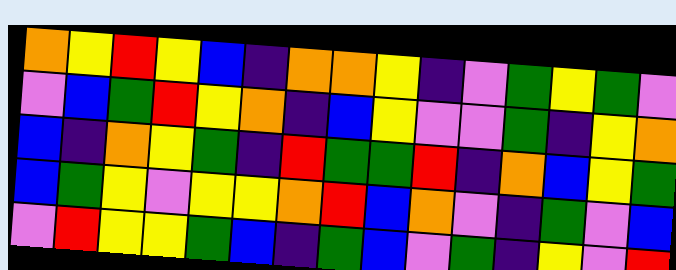[["orange", "yellow", "red", "yellow", "blue", "indigo", "orange", "orange", "yellow", "indigo", "violet", "green", "yellow", "green", "violet"], ["violet", "blue", "green", "red", "yellow", "orange", "indigo", "blue", "yellow", "violet", "violet", "green", "indigo", "yellow", "orange"], ["blue", "indigo", "orange", "yellow", "green", "indigo", "red", "green", "green", "red", "indigo", "orange", "blue", "yellow", "green"], ["blue", "green", "yellow", "violet", "yellow", "yellow", "orange", "red", "blue", "orange", "violet", "indigo", "green", "violet", "blue"], ["violet", "red", "yellow", "yellow", "green", "blue", "indigo", "green", "blue", "violet", "green", "indigo", "yellow", "violet", "red"]]